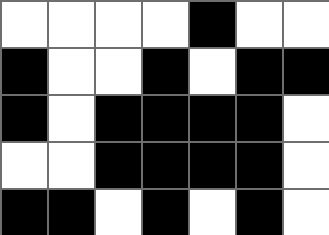[["white", "white", "white", "white", "black", "white", "white"], ["black", "white", "white", "black", "white", "black", "black"], ["black", "white", "black", "black", "black", "black", "white"], ["white", "white", "black", "black", "black", "black", "white"], ["black", "black", "white", "black", "white", "black", "white"]]